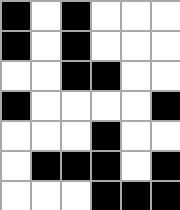[["black", "white", "black", "white", "white", "white"], ["black", "white", "black", "white", "white", "white"], ["white", "white", "black", "black", "white", "white"], ["black", "white", "white", "white", "white", "black"], ["white", "white", "white", "black", "white", "white"], ["white", "black", "black", "black", "white", "black"], ["white", "white", "white", "black", "black", "black"]]